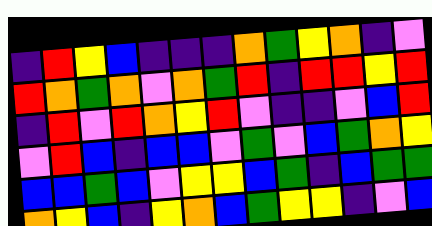[["indigo", "red", "yellow", "blue", "indigo", "indigo", "indigo", "orange", "green", "yellow", "orange", "indigo", "violet"], ["red", "orange", "green", "orange", "violet", "orange", "green", "red", "indigo", "red", "red", "yellow", "red"], ["indigo", "red", "violet", "red", "orange", "yellow", "red", "violet", "indigo", "indigo", "violet", "blue", "red"], ["violet", "red", "blue", "indigo", "blue", "blue", "violet", "green", "violet", "blue", "green", "orange", "yellow"], ["blue", "blue", "green", "blue", "violet", "yellow", "yellow", "blue", "green", "indigo", "blue", "green", "green"], ["orange", "yellow", "blue", "indigo", "yellow", "orange", "blue", "green", "yellow", "yellow", "indigo", "violet", "blue"]]